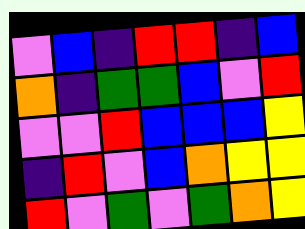[["violet", "blue", "indigo", "red", "red", "indigo", "blue"], ["orange", "indigo", "green", "green", "blue", "violet", "red"], ["violet", "violet", "red", "blue", "blue", "blue", "yellow"], ["indigo", "red", "violet", "blue", "orange", "yellow", "yellow"], ["red", "violet", "green", "violet", "green", "orange", "yellow"]]